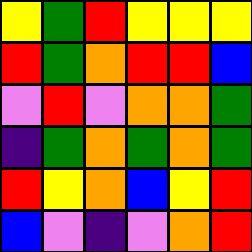[["yellow", "green", "red", "yellow", "yellow", "yellow"], ["red", "green", "orange", "red", "red", "blue"], ["violet", "red", "violet", "orange", "orange", "green"], ["indigo", "green", "orange", "green", "orange", "green"], ["red", "yellow", "orange", "blue", "yellow", "red"], ["blue", "violet", "indigo", "violet", "orange", "red"]]